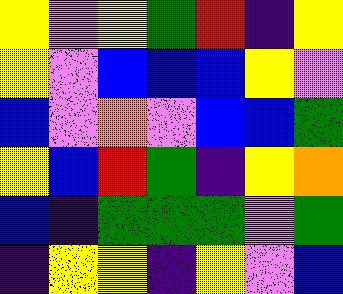[["yellow", "violet", "yellow", "green", "red", "indigo", "yellow"], ["yellow", "violet", "blue", "blue", "blue", "yellow", "violet"], ["blue", "violet", "orange", "violet", "blue", "blue", "green"], ["yellow", "blue", "red", "green", "indigo", "yellow", "orange"], ["blue", "indigo", "green", "green", "green", "violet", "green"], ["indigo", "yellow", "yellow", "indigo", "yellow", "violet", "blue"]]